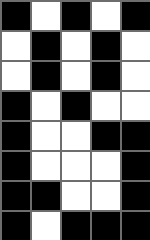[["black", "white", "black", "white", "black"], ["white", "black", "white", "black", "white"], ["white", "black", "white", "black", "white"], ["black", "white", "black", "white", "white"], ["black", "white", "white", "black", "black"], ["black", "white", "white", "white", "black"], ["black", "black", "white", "white", "black"], ["black", "white", "black", "black", "black"]]